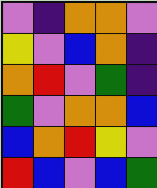[["violet", "indigo", "orange", "orange", "violet"], ["yellow", "violet", "blue", "orange", "indigo"], ["orange", "red", "violet", "green", "indigo"], ["green", "violet", "orange", "orange", "blue"], ["blue", "orange", "red", "yellow", "violet"], ["red", "blue", "violet", "blue", "green"]]